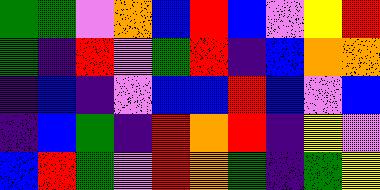[["green", "green", "violet", "orange", "blue", "red", "blue", "violet", "yellow", "red"], ["green", "indigo", "red", "violet", "green", "red", "indigo", "blue", "orange", "orange"], ["indigo", "blue", "indigo", "violet", "blue", "blue", "red", "blue", "violet", "blue"], ["indigo", "blue", "green", "indigo", "red", "orange", "red", "indigo", "yellow", "violet"], ["blue", "red", "green", "violet", "red", "orange", "green", "indigo", "green", "yellow"]]